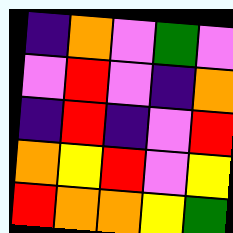[["indigo", "orange", "violet", "green", "violet"], ["violet", "red", "violet", "indigo", "orange"], ["indigo", "red", "indigo", "violet", "red"], ["orange", "yellow", "red", "violet", "yellow"], ["red", "orange", "orange", "yellow", "green"]]